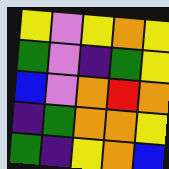[["yellow", "violet", "yellow", "orange", "yellow"], ["green", "violet", "indigo", "green", "yellow"], ["blue", "violet", "orange", "red", "orange"], ["indigo", "green", "orange", "orange", "yellow"], ["green", "indigo", "yellow", "orange", "blue"]]